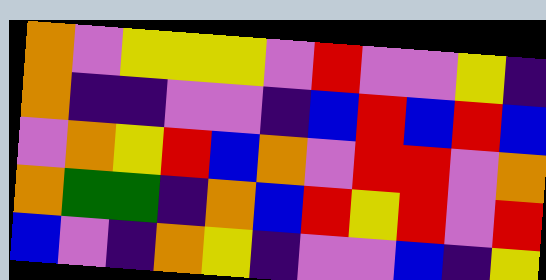[["orange", "violet", "yellow", "yellow", "yellow", "violet", "red", "violet", "violet", "yellow", "indigo"], ["orange", "indigo", "indigo", "violet", "violet", "indigo", "blue", "red", "blue", "red", "blue"], ["violet", "orange", "yellow", "red", "blue", "orange", "violet", "red", "red", "violet", "orange"], ["orange", "green", "green", "indigo", "orange", "blue", "red", "yellow", "red", "violet", "red"], ["blue", "violet", "indigo", "orange", "yellow", "indigo", "violet", "violet", "blue", "indigo", "yellow"]]